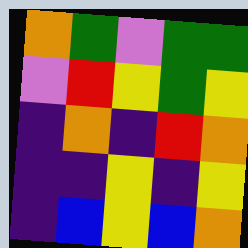[["orange", "green", "violet", "green", "green"], ["violet", "red", "yellow", "green", "yellow"], ["indigo", "orange", "indigo", "red", "orange"], ["indigo", "indigo", "yellow", "indigo", "yellow"], ["indigo", "blue", "yellow", "blue", "orange"]]